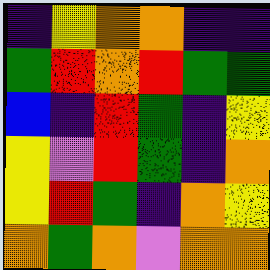[["indigo", "yellow", "orange", "orange", "indigo", "indigo"], ["green", "red", "orange", "red", "green", "green"], ["blue", "indigo", "red", "green", "indigo", "yellow"], ["yellow", "violet", "red", "green", "indigo", "orange"], ["yellow", "red", "green", "indigo", "orange", "yellow"], ["orange", "green", "orange", "violet", "orange", "orange"]]